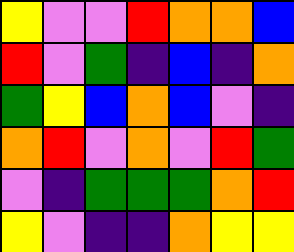[["yellow", "violet", "violet", "red", "orange", "orange", "blue"], ["red", "violet", "green", "indigo", "blue", "indigo", "orange"], ["green", "yellow", "blue", "orange", "blue", "violet", "indigo"], ["orange", "red", "violet", "orange", "violet", "red", "green"], ["violet", "indigo", "green", "green", "green", "orange", "red"], ["yellow", "violet", "indigo", "indigo", "orange", "yellow", "yellow"]]